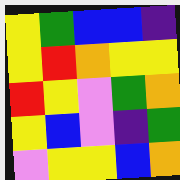[["yellow", "green", "blue", "blue", "indigo"], ["yellow", "red", "orange", "yellow", "yellow"], ["red", "yellow", "violet", "green", "orange"], ["yellow", "blue", "violet", "indigo", "green"], ["violet", "yellow", "yellow", "blue", "orange"]]